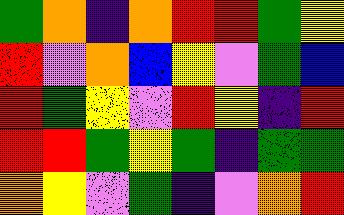[["green", "orange", "indigo", "orange", "red", "red", "green", "yellow"], ["red", "violet", "orange", "blue", "yellow", "violet", "green", "blue"], ["red", "green", "yellow", "violet", "red", "yellow", "indigo", "red"], ["red", "red", "green", "yellow", "green", "indigo", "green", "green"], ["orange", "yellow", "violet", "green", "indigo", "violet", "orange", "red"]]